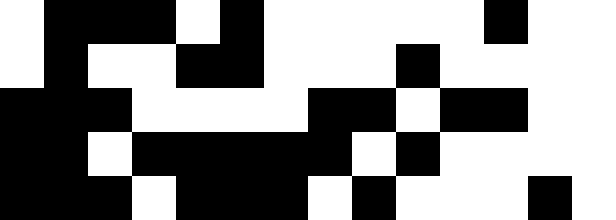[["white", "black", "black", "black", "white", "black", "white", "white", "white", "white", "white", "black", "white", "white"], ["white", "black", "white", "white", "black", "black", "white", "white", "white", "black", "white", "white", "white", "white"], ["black", "black", "black", "white", "white", "white", "white", "black", "black", "white", "black", "black", "white", "white"], ["black", "black", "white", "black", "black", "black", "black", "black", "white", "black", "white", "white", "white", "white"], ["black", "black", "black", "white", "black", "black", "black", "white", "black", "white", "white", "white", "black", "white"]]